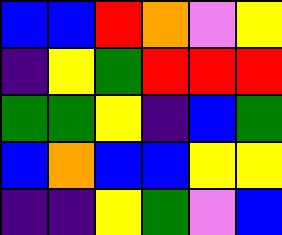[["blue", "blue", "red", "orange", "violet", "yellow"], ["indigo", "yellow", "green", "red", "red", "red"], ["green", "green", "yellow", "indigo", "blue", "green"], ["blue", "orange", "blue", "blue", "yellow", "yellow"], ["indigo", "indigo", "yellow", "green", "violet", "blue"]]